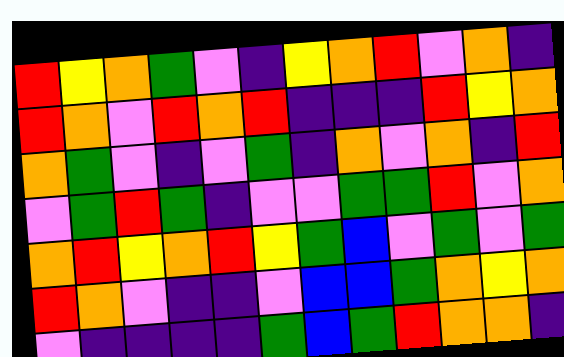[["red", "yellow", "orange", "green", "violet", "indigo", "yellow", "orange", "red", "violet", "orange", "indigo"], ["red", "orange", "violet", "red", "orange", "red", "indigo", "indigo", "indigo", "red", "yellow", "orange"], ["orange", "green", "violet", "indigo", "violet", "green", "indigo", "orange", "violet", "orange", "indigo", "red"], ["violet", "green", "red", "green", "indigo", "violet", "violet", "green", "green", "red", "violet", "orange"], ["orange", "red", "yellow", "orange", "red", "yellow", "green", "blue", "violet", "green", "violet", "green"], ["red", "orange", "violet", "indigo", "indigo", "violet", "blue", "blue", "green", "orange", "yellow", "orange"], ["violet", "indigo", "indigo", "indigo", "indigo", "green", "blue", "green", "red", "orange", "orange", "indigo"]]